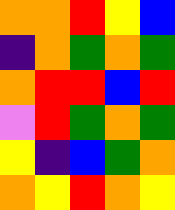[["orange", "orange", "red", "yellow", "blue"], ["indigo", "orange", "green", "orange", "green"], ["orange", "red", "red", "blue", "red"], ["violet", "red", "green", "orange", "green"], ["yellow", "indigo", "blue", "green", "orange"], ["orange", "yellow", "red", "orange", "yellow"]]